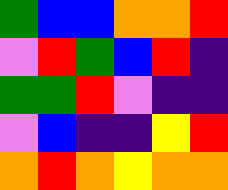[["green", "blue", "blue", "orange", "orange", "red"], ["violet", "red", "green", "blue", "red", "indigo"], ["green", "green", "red", "violet", "indigo", "indigo"], ["violet", "blue", "indigo", "indigo", "yellow", "red"], ["orange", "red", "orange", "yellow", "orange", "orange"]]